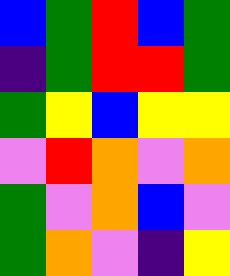[["blue", "green", "red", "blue", "green"], ["indigo", "green", "red", "red", "green"], ["green", "yellow", "blue", "yellow", "yellow"], ["violet", "red", "orange", "violet", "orange"], ["green", "violet", "orange", "blue", "violet"], ["green", "orange", "violet", "indigo", "yellow"]]